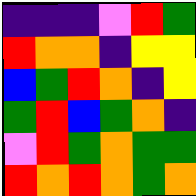[["indigo", "indigo", "indigo", "violet", "red", "green"], ["red", "orange", "orange", "indigo", "yellow", "yellow"], ["blue", "green", "red", "orange", "indigo", "yellow"], ["green", "red", "blue", "green", "orange", "indigo"], ["violet", "red", "green", "orange", "green", "green"], ["red", "orange", "red", "orange", "green", "orange"]]